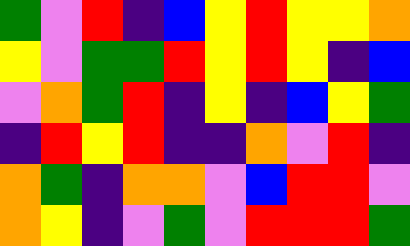[["green", "violet", "red", "indigo", "blue", "yellow", "red", "yellow", "yellow", "orange"], ["yellow", "violet", "green", "green", "red", "yellow", "red", "yellow", "indigo", "blue"], ["violet", "orange", "green", "red", "indigo", "yellow", "indigo", "blue", "yellow", "green"], ["indigo", "red", "yellow", "red", "indigo", "indigo", "orange", "violet", "red", "indigo"], ["orange", "green", "indigo", "orange", "orange", "violet", "blue", "red", "red", "violet"], ["orange", "yellow", "indigo", "violet", "green", "violet", "red", "red", "red", "green"]]